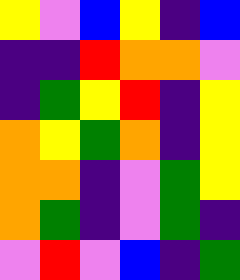[["yellow", "violet", "blue", "yellow", "indigo", "blue"], ["indigo", "indigo", "red", "orange", "orange", "violet"], ["indigo", "green", "yellow", "red", "indigo", "yellow"], ["orange", "yellow", "green", "orange", "indigo", "yellow"], ["orange", "orange", "indigo", "violet", "green", "yellow"], ["orange", "green", "indigo", "violet", "green", "indigo"], ["violet", "red", "violet", "blue", "indigo", "green"]]